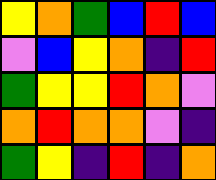[["yellow", "orange", "green", "blue", "red", "blue"], ["violet", "blue", "yellow", "orange", "indigo", "red"], ["green", "yellow", "yellow", "red", "orange", "violet"], ["orange", "red", "orange", "orange", "violet", "indigo"], ["green", "yellow", "indigo", "red", "indigo", "orange"]]